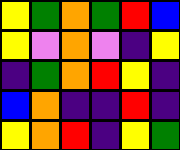[["yellow", "green", "orange", "green", "red", "blue"], ["yellow", "violet", "orange", "violet", "indigo", "yellow"], ["indigo", "green", "orange", "red", "yellow", "indigo"], ["blue", "orange", "indigo", "indigo", "red", "indigo"], ["yellow", "orange", "red", "indigo", "yellow", "green"]]